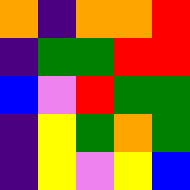[["orange", "indigo", "orange", "orange", "red"], ["indigo", "green", "green", "red", "red"], ["blue", "violet", "red", "green", "green"], ["indigo", "yellow", "green", "orange", "green"], ["indigo", "yellow", "violet", "yellow", "blue"]]